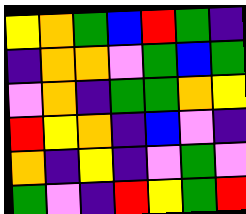[["yellow", "orange", "green", "blue", "red", "green", "indigo"], ["indigo", "orange", "orange", "violet", "green", "blue", "green"], ["violet", "orange", "indigo", "green", "green", "orange", "yellow"], ["red", "yellow", "orange", "indigo", "blue", "violet", "indigo"], ["orange", "indigo", "yellow", "indigo", "violet", "green", "violet"], ["green", "violet", "indigo", "red", "yellow", "green", "red"]]